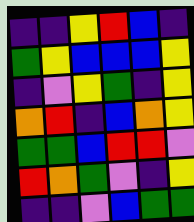[["indigo", "indigo", "yellow", "red", "blue", "indigo"], ["green", "yellow", "blue", "blue", "blue", "yellow"], ["indigo", "violet", "yellow", "green", "indigo", "yellow"], ["orange", "red", "indigo", "blue", "orange", "yellow"], ["green", "green", "blue", "red", "red", "violet"], ["red", "orange", "green", "violet", "indigo", "yellow"], ["indigo", "indigo", "violet", "blue", "green", "green"]]